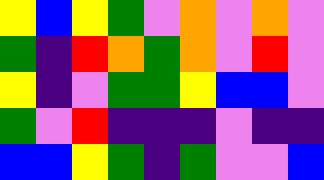[["yellow", "blue", "yellow", "green", "violet", "orange", "violet", "orange", "violet"], ["green", "indigo", "red", "orange", "green", "orange", "violet", "red", "violet"], ["yellow", "indigo", "violet", "green", "green", "yellow", "blue", "blue", "violet"], ["green", "violet", "red", "indigo", "indigo", "indigo", "violet", "indigo", "indigo"], ["blue", "blue", "yellow", "green", "indigo", "green", "violet", "violet", "blue"]]